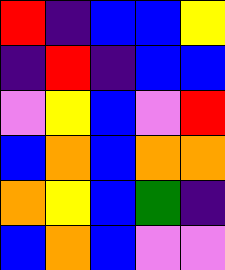[["red", "indigo", "blue", "blue", "yellow"], ["indigo", "red", "indigo", "blue", "blue"], ["violet", "yellow", "blue", "violet", "red"], ["blue", "orange", "blue", "orange", "orange"], ["orange", "yellow", "blue", "green", "indigo"], ["blue", "orange", "blue", "violet", "violet"]]